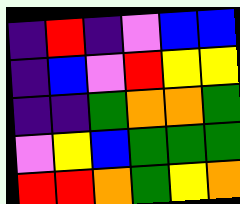[["indigo", "red", "indigo", "violet", "blue", "blue"], ["indigo", "blue", "violet", "red", "yellow", "yellow"], ["indigo", "indigo", "green", "orange", "orange", "green"], ["violet", "yellow", "blue", "green", "green", "green"], ["red", "red", "orange", "green", "yellow", "orange"]]